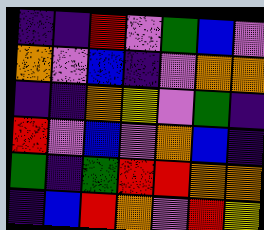[["indigo", "indigo", "red", "violet", "green", "blue", "violet"], ["orange", "violet", "blue", "indigo", "violet", "orange", "orange"], ["indigo", "indigo", "orange", "yellow", "violet", "green", "indigo"], ["red", "violet", "blue", "violet", "orange", "blue", "indigo"], ["green", "indigo", "green", "red", "red", "orange", "orange"], ["indigo", "blue", "red", "orange", "violet", "red", "yellow"]]